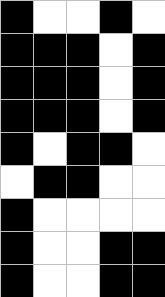[["black", "white", "white", "black", "white"], ["black", "black", "black", "white", "black"], ["black", "black", "black", "white", "black"], ["black", "black", "black", "white", "black"], ["black", "white", "black", "black", "white"], ["white", "black", "black", "white", "white"], ["black", "white", "white", "white", "white"], ["black", "white", "white", "black", "black"], ["black", "white", "white", "black", "black"]]